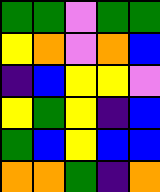[["green", "green", "violet", "green", "green"], ["yellow", "orange", "violet", "orange", "blue"], ["indigo", "blue", "yellow", "yellow", "violet"], ["yellow", "green", "yellow", "indigo", "blue"], ["green", "blue", "yellow", "blue", "blue"], ["orange", "orange", "green", "indigo", "orange"]]